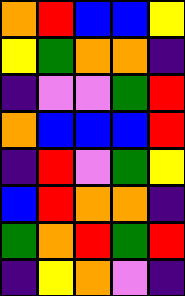[["orange", "red", "blue", "blue", "yellow"], ["yellow", "green", "orange", "orange", "indigo"], ["indigo", "violet", "violet", "green", "red"], ["orange", "blue", "blue", "blue", "red"], ["indigo", "red", "violet", "green", "yellow"], ["blue", "red", "orange", "orange", "indigo"], ["green", "orange", "red", "green", "red"], ["indigo", "yellow", "orange", "violet", "indigo"]]